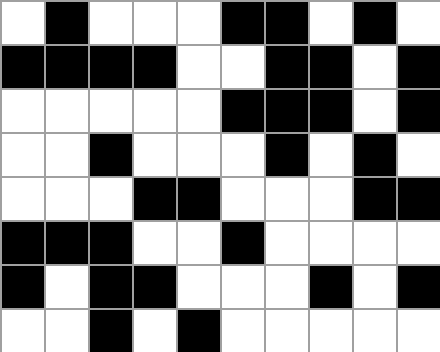[["white", "black", "white", "white", "white", "black", "black", "white", "black", "white"], ["black", "black", "black", "black", "white", "white", "black", "black", "white", "black"], ["white", "white", "white", "white", "white", "black", "black", "black", "white", "black"], ["white", "white", "black", "white", "white", "white", "black", "white", "black", "white"], ["white", "white", "white", "black", "black", "white", "white", "white", "black", "black"], ["black", "black", "black", "white", "white", "black", "white", "white", "white", "white"], ["black", "white", "black", "black", "white", "white", "white", "black", "white", "black"], ["white", "white", "black", "white", "black", "white", "white", "white", "white", "white"]]